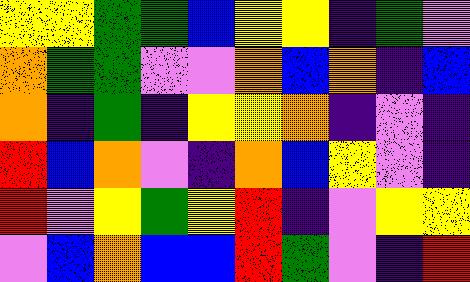[["yellow", "yellow", "green", "green", "blue", "yellow", "yellow", "indigo", "green", "violet"], ["orange", "green", "green", "violet", "violet", "orange", "blue", "orange", "indigo", "blue"], ["orange", "indigo", "green", "indigo", "yellow", "yellow", "orange", "indigo", "violet", "indigo"], ["red", "blue", "orange", "violet", "indigo", "orange", "blue", "yellow", "violet", "indigo"], ["red", "violet", "yellow", "green", "yellow", "red", "indigo", "violet", "yellow", "yellow"], ["violet", "blue", "orange", "blue", "blue", "red", "green", "violet", "indigo", "red"]]